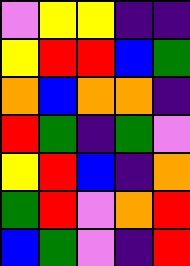[["violet", "yellow", "yellow", "indigo", "indigo"], ["yellow", "red", "red", "blue", "green"], ["orange", "blue", "orange", "orange", "indigo"], ["red", "green", "indigo", "green", "violet"], ["yellow", "red", "blue", "indigo", "orange"], ["green", "red", "violet", "orange", "red"], ["blue", "green", "violet", "indigo", "red"]]